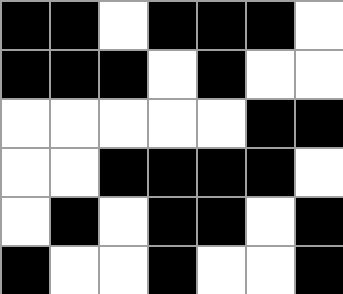[["black", "black", "white", "black", "black", "black", "white"], ["black", "black", "black", "white", "black", "white", "white"], ["white", "white", "white", "white", "white", "black", "black"], ["white", "white", "black", "black", "black", "black", "white"], ["white", "black", "white", "black", "black", "white", "black"], ["black", "white", "white", "black", "white", "white", "black"]]